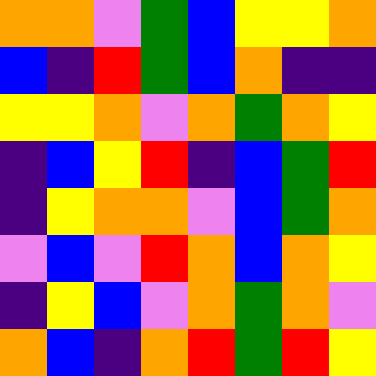[["orange", "orange", "violet", "green", "blue", "yellow", "yellow", "orange"], ["blue", "indigo", "red", "green", "blue", "orange", "indigo", "indigo"], ["yellow", "yellow", "orange", "violet", "orange", "green", "orange", "yellow"], ["indigo", "blue", "yellow", "red", "indigo", "blue", "green", "red"], ["indigo", "yellow", "orange", "orange", "violet", "blue", "green", "orange"], ["violet", "blue", "violet", "red", "orange", "blue", "orange", "yellow"], ["indigo", "yellow", "blue", "violet", "orange", "green", "orange", "violet"], ["orange", "blue", "indigo", "orange", "red", "green", "red", "yellow"]]